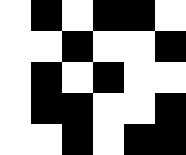[["white", "black", "white", "black", "black", "white"], ["white", "white", "black", "white", "white", "black"], ["white", "black", "white", "black", "white", "white"], ["white", "black", "black", "white", "white", "black"], ["white", "white", "black", "white", "black", "black"]]